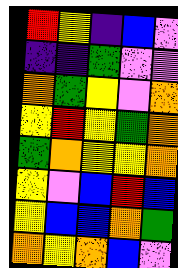[["red", "yellow", "indigo", "blue", "violet"], ["indigo", "indigo", "green", "violet", "violet"], ["orange", "green", "yellow", "violet", "orange"], ["yellow", "red", "yellow", "green", "orange"], ["green", "orange", "yellow", "yellow", "orange"], ["yellow", "violet", "blue", "red", "blue"], ["yellow", "blue", "blue", "orange", "green"], ["orange", "yellow", "orange", "blue", "violet"]]